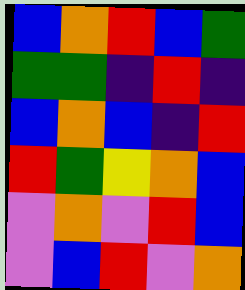[["blue", "orange", "red", "blue", "green"], ["green", "green", "indigo", "red", "indigo"], ["blue", "orange", "blue", "indigo", "red"], ["red", "green", "yellow", "orange", "blue"], ["violet", "orange", "violet", "red", "blue"], ["violet", "blue", "red", "violet", "orange"]]